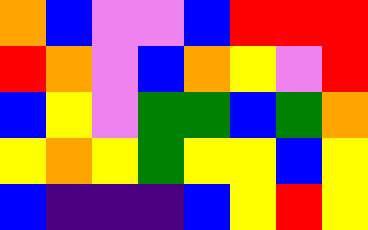[["orange", "blue", "violet", "violet", "blue", "red", "red", "red"], ["red", "orange", "violet", "blue", "orange", "yellow", "violet", "red"], ["blue", "yellow", "violet", "green", "green", "blue", "green", "orange"], ["yellow", "orange", "yellow", "green", "yellow", "yellow", "blue", "yellow"], ["blue", "indigo", "indigo", "indigo", "blue", "yellow", "red", "yellow"]]